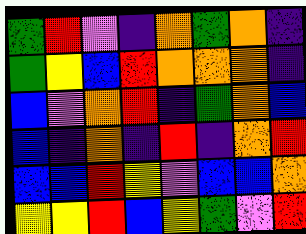[["green", "red", "violet", "indigo", "orange", "green", "orange", "indigo"], ["green", "yellow", "blue", "red", "orange", "orange", "orange", "indigo"], ["blue", "violet", "orange", "red", "indigo", "green", "orange", "blue"], ["blue", "indigo", "orange", "indigo", "red", "indigo", "orange", "red"], ["blue", "blue", "red", "yellow", "violet", "blue", "blue", "orange"], ["yellow", "yellow", "red", "blue", "yellow", "green", "violet", "red"]]